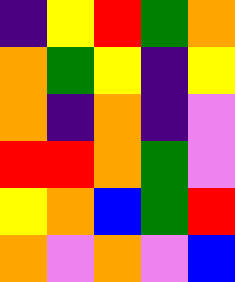[["indigo", "yellow", "red", "green", "orange"], ["orange", "green", "yellow", "indigo", "yellow"], ["orange", "indigo", "orange", "indigo", "violet"], ["red", "red", "orange", "green", "violet"], ["yellow", "orange", "blue", "green", "red"], ["orange", "violet", "orange", "violet", "blue"]]